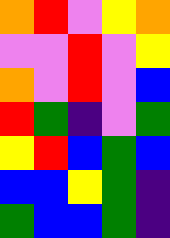[["orange", "red", "violet", "yellow", "orange"], ["violet", "violet", "red", "violet", "yellow"], ["orange", "violet", "red", "violet", "blue"], ["red", "green", "indigo", "violet", "green"], ["yellow", "red", "blue", "green", "blue"], ["blue", "blue", "yellow", "green", "indigo"], ["green", "blue", "blue", "green", "indigo"]]